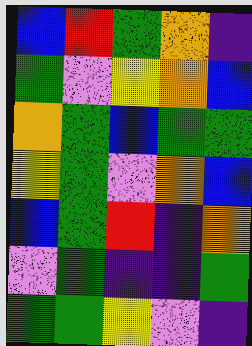[["blue", "red", "green", "orange", "indigo"], ["green", "violet", "yellow", "orange", "blue"], ["orange", "green", "blue", "green", "green"], ["yellow", "green", "violet", "orange", "blue"], ["blue", "green", "red", "indigo", "orange"], ["violet", "green", "indigo", "indigo", "green"], ["green", "green", "yellow", "violet", "indigo"]]